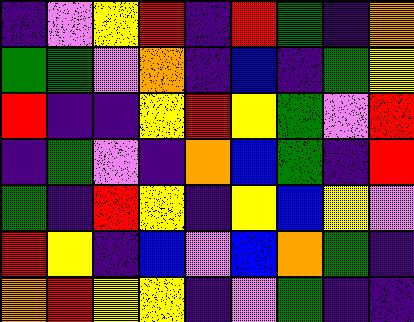[["indigo", "violet", "yellow", "red", "indigo", "red", "green", "indigo", "orange"], ["green", "green", "violet", "orange", "indigo", "blue", "indigo", "green", "yellow"], ["red", "indigo", "indigo", "yellow", "red", "yellow", "green", "violet", "red"], ["indigo", "green", "violet", "indigo", "orange", "blue", "green", "indigo", "red"], ["green", "indigo", "red", "yellow", "indigo", "yellow", "blue", "yellow", "violet"], ["red", "yellow", "indigo", "blue", "violet", "blue", "orange", "green", "indigo"], ["orange", "red", "yellow", "yellow", "indigo", "violet", "green", "indigo", "indigo"]]